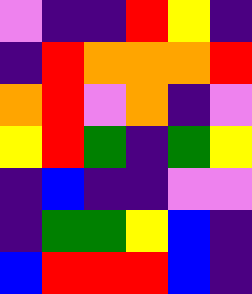[["violet", "indigo", "indigo", "red", "yellow", "indigo"], ["indigo", "red", "orange", "orange", "orange", "red"], ["orange", "red", "violet", "orange", "indigo", "violet"], ["yellow", "red", "green", "indigo", "green", "yellow"], ["indigo", "blue", "indigo", "indigo", "violet", "violet"], ["indigo", "green", "green", "yellow", "blue", "indigo"], ["blue", "red", "red", "red", "blue", "indigo"]]